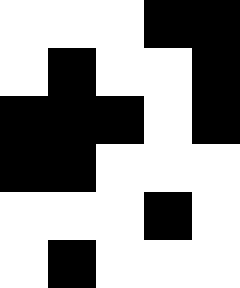[["white", "white", "white", "black", "black"], ["white", "black", "white", "white", "black"], ["black", "black", "black", "white", "black"], ["black", "black", "white", "white", "white"], ["white", "white", "white", "black", "white"], ["white", "black", "white", "white", "white"]]